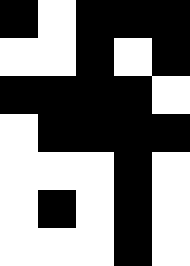[["black", "white", "black", "black", "black"], ["white", "white", "black", "white", "black"], ["black", "black", "black", "black", "white"], ["white", "black", "black", "black", "black"], ["white", "white", "white", "black", "white"], ["white", "black", "white", "black", "white"], ["white", "white", "white", "black", "white"]]